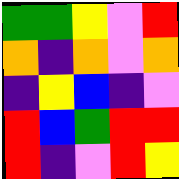[["green", "green", "yellow", "violet", "red"], ["orange", "indigo", "orange", "violet", "orange"], ["indigo", "yellow", "blue", "indigo", "violet"], ["red", "blue", "green", "red", "red"], ["red", "indigo", "violet", "red", "yellow"]]